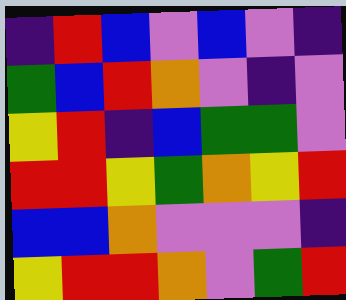[["indigo", "red", "blue", "violet", "blue", "violet", "indigo"], ["green", "blue", "red", "orange", "violet", "indigo", "violet"], ["yellow", "red", "indigo", "blue", "green", "green", "violet"], ["red", "red", "yellow", "green", "orange", "yellow", "red"], ["blue", "blue", "orange", "violet", "violet", "violet", "indigo"], ["yellow", "red", "red", "orange", "violet", "green", "red"]]